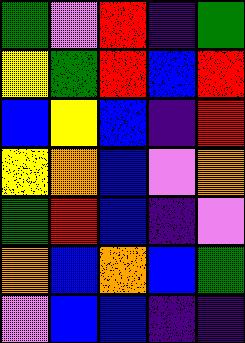[["green", "violet", "red", "indigo", "green"], ["yellow", "green", "red", "blue", "red"], ["blue", "yellow", "blue", "indigo", "red"], ["yellow", "orange", "blue", "violet", "orange"], ["green", "red", "blue", "indigo", "violet"], ["orange", "blue", "orange", "blue", "green"], ["violet", "blue", "blue", "indigo", "indigo"]]